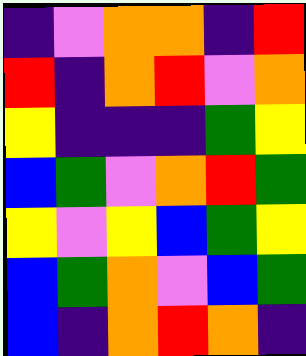[["indigo", "violet", "orange", "orange", "indigo", "red"], ["red", "indigo", "orange", "red", "violet", "orange"], ["yellow", "indigo", "indigo", "indigo", "green", "yellow"], ["blue", "green", "violet", "orange", "red", "green"], ["yellow", "violet", "yellow", "blue", "green", "yellow"], ["blue", "green", "orange", "violet", "blue", "green"], ["blue", "indigo", "orange", "red", "orange", "indigo"]]